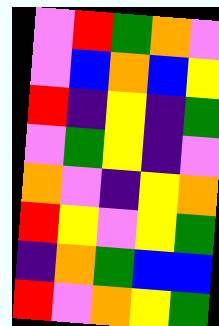[["violet", "red", "green", "orange", "violet"], ["violet", "blue", "orange", "blue", "yellow"], ["red", "indigo", "yellow", "indigo", "green"], ["violet", "green", "yellow", "indigo", "violet"], ["orange", "violet", "indigo", "yellow", "orange"], ["red", "yellow", "violet", "yellow", "green"], ["indigo", "orange", "green", "blue", "blue"], ["red", "violet", "orange", "yellow", "green"]]